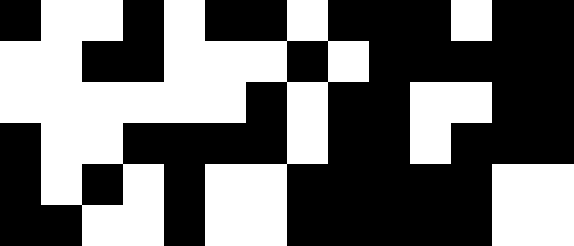[["black", "white", "white", "black", "white", "black", "black", "white", "black", "black", "black", "white", "black", "black"], ["white", "white", "black", "black", "white", "white", "white", "black", "white", "black", "black", "black", "black", "black"], ["white", "white", "white", "white", "white", "white", "black", "white", "black", "black", "white", "white", "black", "black"], ["black", "white", "white", "black", "black", "black", "black", "white", "black", "black", "white", "black", "black", "black"], ["black", "white", "black", "white", "black", "white", "white", "black", "black", "black", "black", "black", "white", "white"], ["black", "black", "white", "white", "black", "white", "white", "black", "black", "black", "black", "black", "white", "white"]]